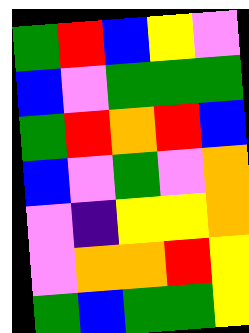[["green", "red", "blue", "yellow", "violet"], ["blue", "violet", "green", "green", "green"], ["green", "red", "orange", "red", "blue"], ["blue", "violet", "green", "violet", "orange"], ["violet", "indigo", "yellow", "yellow", "orange"], ["violet", "orange", "orange", "red", "yellow"], ["green", "blue", "green", "green", "yellow"]]